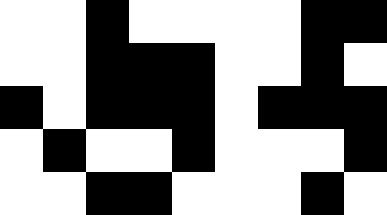[["white", "white", "black", "white", "white", "white", "white", "black", "black"], ["white", "white", "black", "black", "black", "white", "white", "black", "white"], ["black", "white", "black", "black", "black", "white", "black", "black", "black"], ["white", "black", "white", "white", "black", "white", "white", "white", "black"], ["white", "white", "black", "black", "white", "white", "white", "black", "white"]]